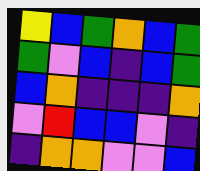[["yellow", "blue", "green", "orange", "blue", "green"], ["green", "violet", "blue", "indigo", "blue", "green"], ["blue", "orange", "indigo", "indigo", "indigo", "orange"], ["violet", "red", "blue", "blue", "violet", "indigo"], ["indigo", "orange", "orange", "violet", "violet", "blue"]]